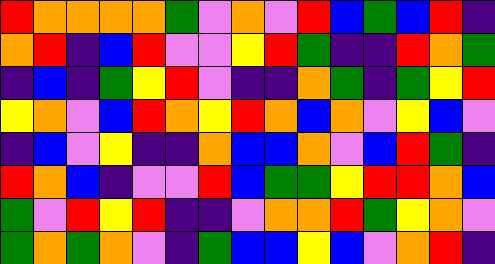[["red", "orange", "orange", "orange", "orange", "green", "violet", "orange", "violet", "red", "blue", "green", "blue", "red", "indigo"], ["orange", "red", "indigo", "blue", "red", "violet", "violet", "yellow", "red", "green", "indigo", "indigo", "red", "orange", "green"], ["indigo", "blue", "indigo", "green", "yellow", "red", "violet", "indigo", "indigo", "orange", "green", "indigo", "green", "yellow", "red"], ["yellow", "orange", "violet", "blue", "red", "orange", "yellow", "red", "orange", "blue", "orange", "violet", "yellow", "blue", "violet"], ["indigo", "blue", "violet", "yellow", "indigo", "indigo", "orange", "blue", "blue", "orange", "violet", "blue", "red", "green", "indigo"], ["red", "orange", "blue", "indigo", "violet", "violet", "red", "blue", "green", "green", "yellow", "red", "red", "orange", "blue"], ["green", "violet", "red", "yellow", "red", "indigo", "indigo", "violet", "orange", "orange", "red", "green", "yellow", "orange", "violet"], ["green", "orange", "green", "orange", "violet", "indigo", "green", "blue", "blue", "yellow", "blue", "violet", "orange", "red", "indigo"]]